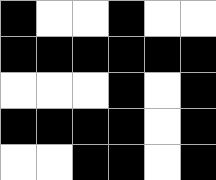[["black", "white", "white", "black", "white", "white"], ["black", "black", "black", "black", "black", "black"], ["white", "white", "white", "black", "white", "black"], ["black", "black", "black", "black", "white", "black"], ["white", "white", "black", "black", "white", "black"]]